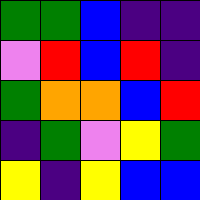[["green", "green", "blue", "indigo", "indigo"], ["violet", "red", "blue", "red", "indigo"], ["green", "orange", "orange", "blue", "red"], ["indigo", "green", "violet", "yellow", "green"], ["yellow", "indigo", "yellow", "blue", "blue"]]